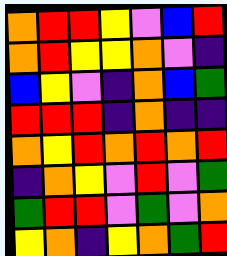[["orange", "red", "red", "yellow", "violet", "blue", "red"], ["orange", "red", "yellow", "yellow", "orange", "violet", "indigo"], ["blue", "yellow", "violet", "indigo", "orange", "blue", "green"], ["red", "red", "red", "indigo", "orange", "indigo", "indigo"], ["orange", "yellow", "red", "orange", "red", "orange", "red"], ["indigo", "orange", "yellow", "violet", "red", "violet", "green"], ["green", "red", "red", "violet", "green", "violet", "orange"], ["yellow", "orange", "indigo", "yellow", "orange", "green", "red"]]